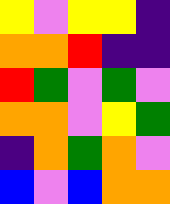[["yellow", "violet", "yellow", "yellow", "indigo"], ["orange", "orange", "red", "indigo", "indigo"], ["red", "green", "violet", "green", "violet"], ["orange", "orange", "violet", "yellow", "green"], ["indigo", "orange", "green", "orange", "violet"], ["blue", "violet", "blue", "orange", "orange"]]